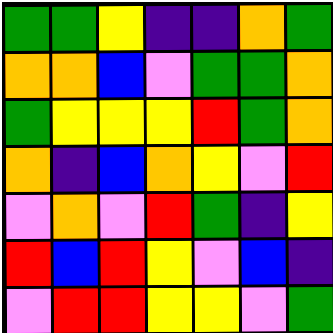[["green", "green", "yellow", "indigo", "indigo", "orange", "green"], ["orange", "orange", "blue", "violet", "green", "green", "orange"], ["green", "yellow", "yellow", "yellow", "red", "green", "orange"], ["orange", "indigo", "blue", "orange", "yellow", "violet", "red"], ["violet", "orange", "violet", "red", "green", "indigo", "yellow"], ["red", "blue", "red", "yellow", "violet", "blue", "indigo"], ["violet", "red", "red", "yellow", "yellow", "violet", "green"]]